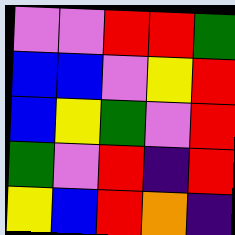[["violet", "violet", "red", "red", "green"], ["blue", "blue", "violet", "yellow", "red"], ["blue", "yellow", "green", "violet", "red"], ["green", "violet", "red", "indigo", "red"], ["yellow", "blue", "red", "orange", "indigo"]]